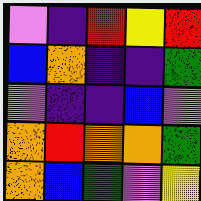[["violet", "indigo", "red", "yellow", "red"], ["blue", "orange", "indigo", "indigo", "green"], ["violet", "indigo", "indigo", "blue", "violet"], ["orange", "red", "orange", "orange", "green"], ["orange", "blue", "green", "violet", "yellow"]]